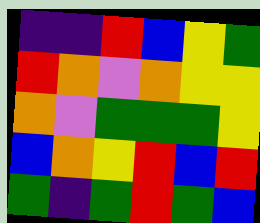[["indigo", "indigo", "red", "blue", "yellow", "green"], ["red", "orange", "violet", "orange", "yellow", "yellow"], ["orange", "violet", "green", "green", "green", "yellow"], ["blue", "orange", "yellow", "red", "blue", "red"], ["green", "indigo", "green", "red", "green", "blue"]]